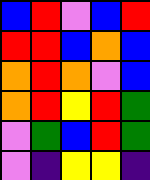[["blue", "red", "violet", "blue", "red"], ["red", "red", "blue", "orange", "blue"], ["orange", "red", "orange", "violet", "blue"], ["orange", "red", "yellow", "red", "green"], ["violet", "green", "blue", "red", "green"], ["violet", "indigo", "yellow", "yellow", "indigo"]]